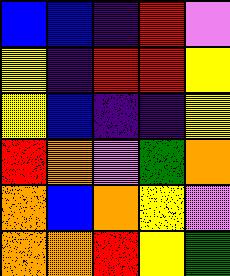[["blue", "blue", "indigo", "red", "violet"], ["yellow", "indigo", "red", "red", "yellow"], ["yellow", "blue", "indigo", "indigo", "yellow"], ["red", "orange", "violet", "green", "orange"], ["orange", "blue", "orange", "yellow", "violet"], ["orange", "orange", "red", "yellow", "green"]]